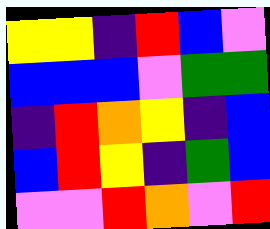[["yellow", "yellow", "indigo", "red", "blue", "violet"], ["blue", "blue", "blue", "violet", "green", "green"], ["indigo", "red", "orange", "yellow", "indigo", "blue"], ["blue", "red", "yellow", "indigo", "green", "blue"], ["violet", "violet", "red", "orange", "violet", "red"]]